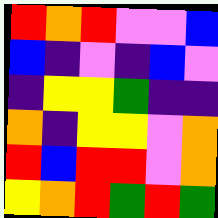[["red", "orange", "red", "violet", "violet", "blue"], ["blue", "indigo", "violet", "indigo", "blue", "violet"], ["indigo", "yellow", "yellow", "green", "indigo", "indigo"], ["orange", "indigo", "yellow", "yellow", "violet", "orange"], ["red", "blue", "red", "red", "violet", "orange"], ["yellow", "orange", "red", "green", "red", "green"]]